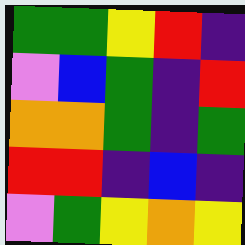[["green", "green", "yellow", "red", "indigo"], ["violet", "blue", "green", "indigo", "red"], ["orange", "orange", "green", "indigo", "green"], ["red", "red", "indigo", "blue", "indigo"], ["violet", "green", "yellow", "orange", "yellow"]]